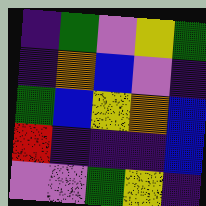[["indigo", "green", "violet", "yellow", "green"], ["indigo", "orange", "blue", "violet", "indigo"], ["green", "blue", "yellow", "orange", "blue"], ["red", "indigo", "indigo", "indigo", "blue"], ["violet", "violet", "green", "yellow", "indigo"]]